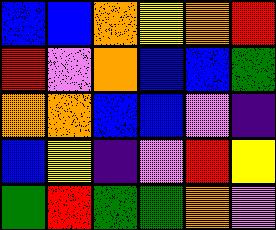[["blue", "blue", "orange", "yellow", "orange", "red"], ["red", "violet", "orange", "blue", "blue", "green"], ["orange", "orange", "blue", "blue", "violet", "indigo"], ["blue", "yellow", "indigo", "violet", "red", "yellow"], ["green", "red", "green", "green", "orange", "violet"]]